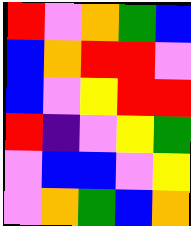[["red", "violet", "orange", "green", "blue"], ["blue", "orange", "red", "red", "violet"], ["blue", "violet", "yellow", "red", "red"], ["red", "indigo", "violet", "yellow", "green"], ["violet", "blue", "blue", "violet", "yellow"], ["violet", "orange", "green", "blue", "orange"]]